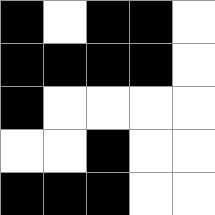[["black", "white", "black", "black", "white"], ["black", "black", "black", "black", "white"], ["black", "white", "white", "white", "white"], ["white", "white", "black", "white", "white"], ["black", "black", "black", "white", "white"]]